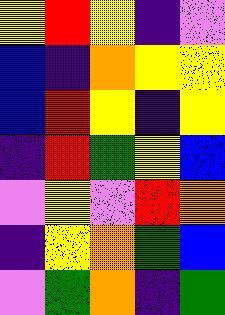[["yellow", "red", "yellow", "indigo", "violet"], ["blue", "indigo", "orange", "yellow", "yellow"], ["blue", "red", "yellow", "indigo", "yellow"], ["indigo", "red", "green", "yellow", "blue"], ["violet", "yellow", "violet", "red", "orange"], ["indigo", "yellow", "orange", "green", "blue"], ["violet", "green", "orange", "indigo", "green"]]